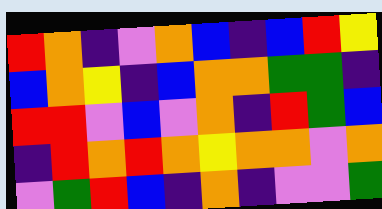[["red", "orange", "indigo", "violet", "orange", "blue", "indigo", "blue", "red", "yellow"], ["blue", "orange", "yellow", "indigo", "blue", "orange", "orange", "green", "green", "indigo"], ["red", "red", "violet", "blue", "violet", "orange", "indigo", "red", "green", "blue"], ["indigo", "red", "orange", "red", "orange", "yellow", "orange", "orange", "violet", "orange"], ["violet", "green", "red", "blue", "indigo", "orange", "indigo", "violet", "violet", "green"]]